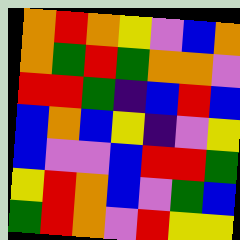[["orange", "red", "orange", "yellow", "violet", "blue", "orange"], ["orange", "green", "red", "green", "orange", "orange", "violet"], ["red", "red", "green", "indigo", "blue", "red", "blue"], ["blue", "orange", "blue", "yellow", "indigo", "violet", "yellow"], ["blue", "violet", "violet", "blue", "red", "red", "green"], ["yellow", "red", "orange", "blue", "violet", "green", "blue"], ["green", "red", "orange", "violet", "red", "yellow", "yellow"]]